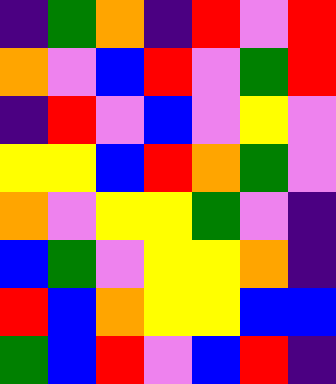[["indigo", "green", "orange", "indigo", "red", "violet", "red"], ["orange", "violet", "blue", "red", "violet", "green", "red"], ["indigo", "red", "violet", "blue", "violet", "yellow", "violet"], ["yellow", "yellow", "blue", "red", "orange", "green", "violet"], ["orange", "violet", "yellow", "yellow", "green", "violet", "indigo"], ["blue", "green", "violet", "yellow", "yellow", "orange", "indigo"], ["red", "blue", "orange", "yellow", "yellow", "blue", "blue"], ["green", "blue", "red", "violet", "blue", "red", "indigo"]]